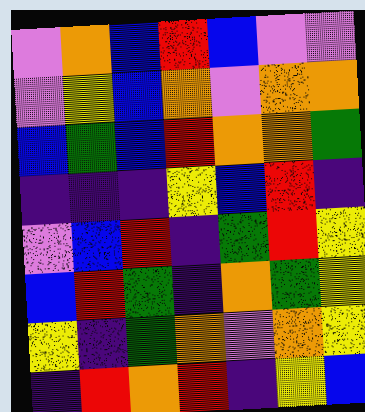[["violet", "orange", "blue", "red", "blue", "violet", "violet"], ["violet", "yellow", "blue", "orange", "violet", "orange", "orange"], ["blue", "green", "blue", "red", "orange", "orange", "green"], ["indigo", "indigo", "indigo", "yellow", "blue", "red", "indigo"], ["violet", "blue", "red", "indigo", "green", "red", "yellow"], ["blue", "red", "green", "indigo", "orange", "green", "yellow"], ["yellow", "indigo", "green", "orange", "violet", "orange", "yellow"], ["indigo", "red", "orange", "red", "indigo", "yellow", "blue"]]